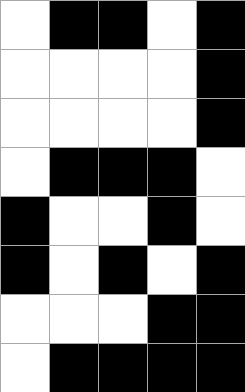[["white", "black", "black", "white", "black"], ["white", "white", "white", "white", "black"], ["white", "white", "white", "white", "black"], ["white", "black", "black", "black", "white"], ["black", "white", "white", "black", "white"], ["black", "white", "black", "white", "black"], ["white", "white", "white", "black", "black"], ["white", "black", "black", "black", "black"]]